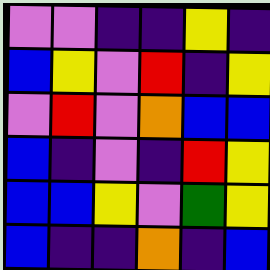[["violet", "violet", "indigo", "indigo", "yellow", "indigo"], ["blue", "yellow", "violet", "red", "indigo", "yellow"], ["violet", "red", "violet", "orange", "blue", "blue"], ["blue", "indigo", "violet", "indigo", "red", "yellow"], ["blue", "blue", "yellow", "violet", "green", "yellow"], ["blue", "indigo", "indigo", "orange", "indigo", "blue"]]